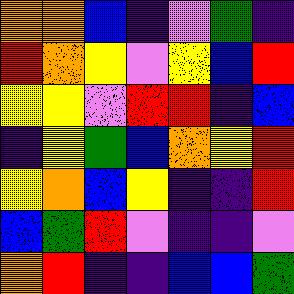[["orange", "orange", "blue", "indigo", "violet", "green", "indigo"], ["red", "orange", "yellow", "violet", "yellow", "blue", "red"], ["yellow", "yellow", "violet", "red", "red", "indigo", "blue"], ["indigo", "yellow", "green", "blue", "orange", "yellow", "red"], ["yellow", "orange", "blue", "yellow", "indigo", "indigo", "red"], ["blue", "green", "red", "violet", "indigo", "indigo", "violet"], ["orange", "red", "indigo", "indigo", "blue", "blue", "green"]]